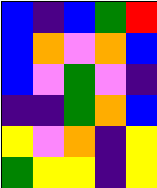[["blue", "indigo", "blue", "green", "red"], ["blue", "orange", "violet", "orange", "blue"], ["blue", "violet", "green", "violet", "indigo"], ["indigo", "indigo", "green", "orange", "blue"], ["yellow", "violet", "orange", "indigo", "yellow"], ["green", "yellow", "yellow", "indigo", "yellow"]]